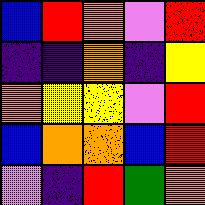[["blue", "red", "orange", "violet", "red"], ["indigo", "indigo", "orange", "indigo", "yellow"], ["orange", "yellow", "yellow", "violet", "red"], ["blue", "orange", "orange", "blue", "red"], ["violet", "indigo", "red", "green", "orange"]]